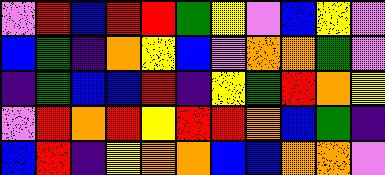[["violet", "red", "blue", "red", "red", "green", "yellow", "violet", "blue", "yellow", "violet"], ["blue", "green", "indigo", "orange", "yellow", "blue", "violet", "orange", "orange", "green", "violet"], ["indigo", "green", "blue", "blue", "red", "indigo", "yellow", "green", "red", "orange", "yellow"], ["violet", "red", "orange", "red", "yellow", "red", "red", "orange", "blue", "green", "indigo"], ["blue", "red", "indigo", "yellow", "orange", "orange", "blue", "blue", "orange", "orange", "violet"]]